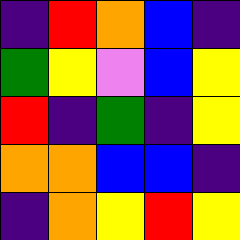[["indigo", "red", "orange", "blue", "indigo"], ["green", "yellow", "violet", "blue", "yellow"], ["red", "indigo", "green", "indigo", "yellow"], ["orange", "orange", "blue", "blue", "indigo"], ["indigo", "orange", "yellow", "red", "yellow"]]